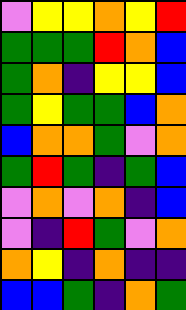[["violet", "yellow", "yellow", "orange", "yellow", "red"], ["green", "green", "green", "red", "orange", "blue"], ["green", "orange", "indigo", "yellow", "yellow", "blue"], ["green", "yellow", "green", "green", "blue", "orange"], ["blue", "orange", "orange", "green", "violet", "orange"], ["green", "red", "green", "indigo", "green", "blue"], ["violet", "orange", "violet", "orange", "indigo", "blue"], ["violet", "indigo", "red", "green", "violet", "orange"], ["orange", "yellow", "indigo", "orange", "indigo", "indigo"], ["blue", "blue", "green", "indigo", "orange", "green"]]